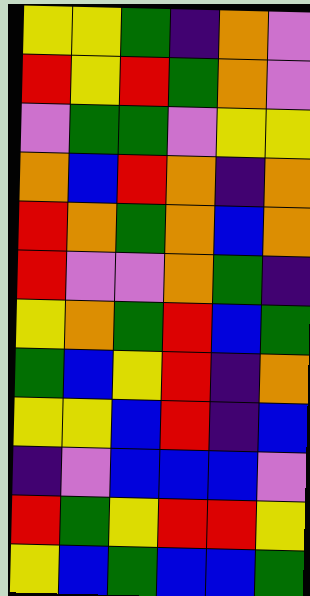[["yellow", "yellow", "green", "indigo", "orange", "violet"], ["red", "yellow", "red", "green", "orange", "violet"], ["violet", "green", "green", "violet", "yellow", "yellow"], ["orange", "blue", "red", "orange", "indigo", "orange"], ["red", "orange", "green", "orange", "blue", "orange"], ["red", "violet", "violet", "orange", "green", "indigo"], ["yellow", "orange", "green", "red", "blue", "green"], ["green", "blue", "yellow", "red", "indigo", "orange"], ["yellow", "yellow", "blue", "red", "indigo", "blue"], ["indigo", "violet", "blue", "blue", "blue", "violet"], ["red", "green", "yellow", "red", "red", "yellow"], ["yellow", "blue", "green", "blue", "blue", "green"]]